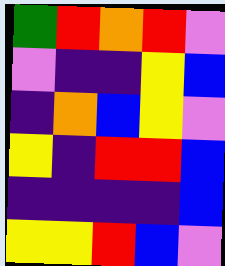[["green", "red", "orange", "red", "violet"], ["violet", "indigo", "indigo", "yellow", "blue"], ["indigo", "orange", "blue", "yellow", "violet"], ["yellow", "indigo", "red", "red", "blue"], ["indigo", "indigo", "indigo", "indigo", "blue"], ["yellow", "yellow", "red", "blue", "violet"]]